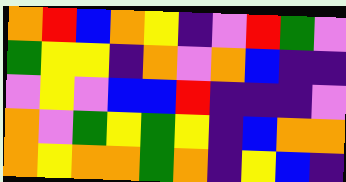[["orange", "red", "blue", "orange", "yellow", "indigo", "violet", "red", "green", "violet"], ["green", "yellow", "yellow", "indigo", "orange", "violet", "orange", "blue", "indigo", "indigo"], ["violet", "yellow", "violet", "blue", "blue", "red", "indigo", "indigo", "indigo", "violet"], ["orange", "violet", "green", "yellow", "green", "yellow", "indigo", "blue", "orange", "orange"], ["orange", "yellow", "orange", "orange", "green", "orange", "indigo", "yellow", "blue", "indigo"]]